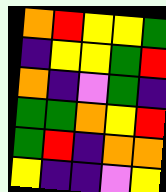[["orange", "red", "yellow", "yellow", "green"], ["indigo", "yellow", "yellow", "green", "red"], ["orange", "indigo", "violet", "green", "indigo"], ["green", "green", "orange", "yellow", "red"], ["green", "red", "indigo", "orange", "orange"], ["yellow", "indigo", "indigo", "violet", "yellow"]]